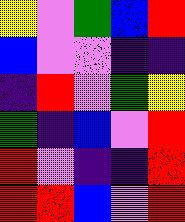[["yellow", "violet", "green", "blue", "red"], ["blue", "violet", "violet", "indigo", "indigo"], ["indigo", "red", "violet", "green", "yellow"], ["green", "indigo", "blue", "violet", "red"], ["red", "violet", "indigo", "indigo", "red"], ["red", "red", "blue", "violet", "red"]]